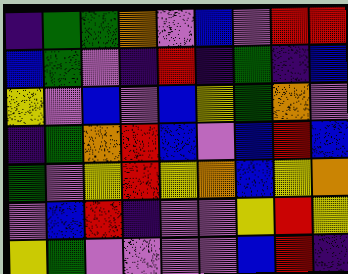[["indigo", "green", "green", "orange", "violet", "blue", "violet", "red", "red"], ["blue", "green", "violet", "indigo", "red", "indigo", "green", "indigo", "blue"], ["yellow", "violet", "blue", "violet", "blue", "yellow", "green", "orange", "violet"], ["indigo", "green", "orange", "red", "blue", "violet", "blue", "red", "blue"], ["green", "violet", "yellow", "red", "yellow", "orange", "blue", "yellow", "orange"], ["violet", "blue", "red", "indigo", "violet", "violet", "yellow", "red", "yellow"], ["yellow", "green", "violet", "violet", "violet", "violet", "blue", "red", "indigo"]]